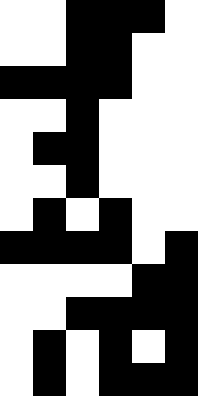[["white", "white", "black", "black", "black", "white"], ["white", "white", "black", "black", "white", "white"], ["black", "black", "black", "black", "white", "white"], ["white", "white", "black", "white", "white", "white"], ["white", "black", "black", "white", "white", "white"], ["white", "white", "black", "white", "white", "white"], ["white", "black", "white", "black", "white", "white"], ["black", "black", "black", "black", "white", "black"], ["white", "white", "white", "white", "black", "black"], ["white", "white", "black", "black", "black", "black"], ["white", "black", "white", "black", "white", "black"], ["white", "black", "white", "black", "black", "black"]]